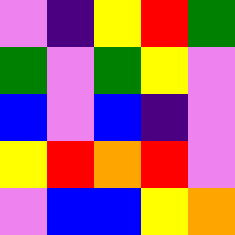[["violet", "indigo", "yellow", "red", "green"], ["green", "violet", "green", "yellow", "violet"], ["blue", "violet", "blue", "indigo", "violet"], ["yellow", "red", "orange", "red", "violet"], ["violet", "blue", "blue", "yellow", "orange"]]